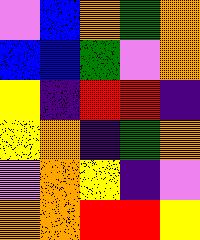[["violet", "blue", "orange", "green", "orange"], ["blue", "blue", "green", "violet", "orange"], ["yellow", "indigo", "red", "red", "indigo"], ["yellow", "orange", "indigo", "green", "orange"], ["violet", "orange", "yellow", "indigo", "violet"], ["orange", "orange", "red", "red", "yellow"]]